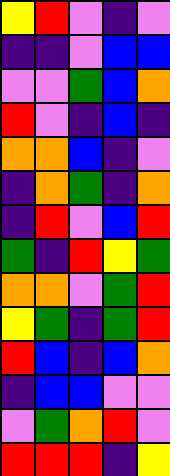[["yellow", "red", "violet", "indigo", "violet"], ["indigo", "indigo", "violet", "blue", "blue"], ["violet", "violet", "green", "blue", "orange"], ["red", "violet", "indigo", "blue", "indigo"], ["orange", "orange", "blue", "indigo", "violet"], ["indigo", "orange", "green", "indigo", "orange"], ["indigo", "red", "violet", "blue", "red"], ["green", "indigo", "red", "yellow", "green"], ["orange", "orange", "violet", "green", "red"], ["yellow", "green", "indigo", "green", "red"], ["red", "blue", "indigo", "blue", "orange"], ["indigo", "blue", "blue", "violet", "violet"], ["violet", "green", "orange", "red", "violet"], ["red", "red", "red", "indigo", "yellow"]]